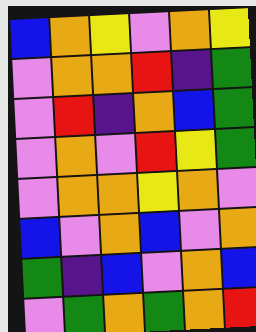[["blue", "orange", "yellow", "violet", "orange", "yellow"], ["violet", "orange", "orange", "red", "indigo", "green"], ["violet", "red", "indigo", "orange", "blue", "green"], ["violet", "orange", "violet", "red", "yellow", "green"], ["violet", "orange", "orange", "yellow", "orange", "violet"], ["blue", "violet", "orange", "blue", "violet", "orange"], ["green", "indigo", "blue", "violet", "orange", "blue"], ["violet", "green", "orange", "green", "orange", "red"]]